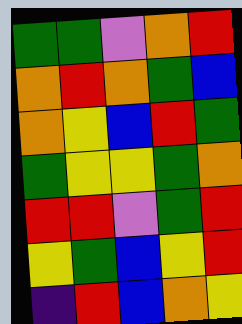[["green", "green", "violet", "orange", "red"], ["orange", "red", "orange", "green", "blue"], ["orange", "yellow", "blue", "red", "green"], ["green", "yellow", "yellow", "green", "orange"], ["red", "red", "violet", "green", "red"], ["yellow", "green", "blue", "yellow", "red"], ["indigo", "red", "blue", "orange", "yellow"]]